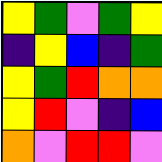[["yellow", "green", "violet", "green", "yellow"], ["indigo", "yellow", "blue", "indigo", "green"], ["yellow", "green", "red", "orange", "orange"], ["yellow", "red", "violet", "indigo", "blue"], ["orange", "violet", "red", "red", "violet"]]